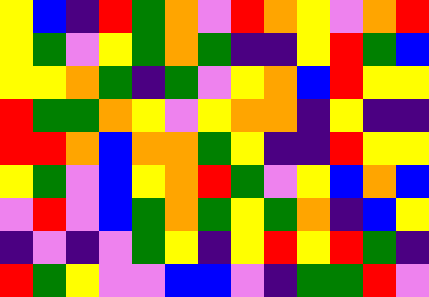[["yellow", "blue", "indigo", "red", "green", "orange", "violet", "red", "orange", "yellow", "violet", "orange", "red"], ["yellow", "green", "violet", "yellow", "green", "orange", "green", "indigo", "indigo", "yellow", "red", "green", "blue"], ["yellow", "yellow", "orange", "green", "indigo", "green", "violet", "yellow", "orange", "blue", "red", "yellow", "yellow"], ["red", "green", "green", "orange", "yellow", "violet", "yellow", "orange", "orange", "indigo", "yellow", "indigo", "indigo"], ["red", "red", "orange", "blue", "orange", "orange", "green", "yellow", "indigo", "indigo", "red", "yellow", "yellow"], ["yellow", "green", "violet", "blue", "yellow", "orange", "red", "green", "violet", "yellow", "blue", "orange", "blue"], ["violet", "red", "violet", "blue", "green", "orange", "green", "yellow", "green", "orange", "indigo", "blue", "yellow"], ["indigo", "violet", "indigo", "violet", "green", "yellow", "indigo", "yellow", "red", "yellow", "red", "green", "indigo"], ["red", "green", "yellow", "violet", "violet", "blue", "blue", "violet", "indigo", "green", "green", "red", "violet"]]